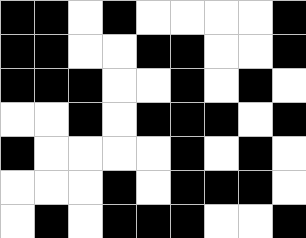[["black", "black", "white", "black", "white", "white", "white", "white", "black"], ["black", "black", "white", "white", "black", "black", "white", "white", "black"], ["black", "black", "black", "white", "white", "black", "white", "black", "white"], ["white", "white", "black", "white", "black", "black", "black", "white", "black"], ["black", "white", "white", "white", "white", "black", "white", "black", "white"], ["white", "white", "white", "black", "white", "black", "black", "black", "white"], ["white", "black", "white", "black", "black", "black", "white", "white", "black"]]